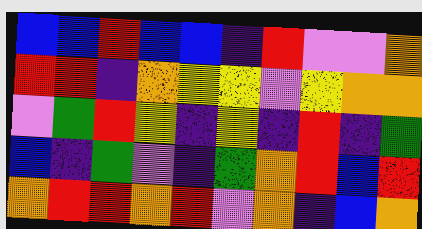[["blue", "blue", "red", "blue", "blue", "indigo", "red", "violet", "violet", "orange"], ["red", "red", "indigo", "orange", "yellow", "yellow", "violet", "yellow", "orange", "orange"], ["violet", "green", "red", "yellow", "indigo", "yellow", "indigo", "red", "indigo", "green"], ["blue", "indigo", "green", "violet", "indigo", "green", "orange", "red", "blue", "red"], ["orange", "red", "red", "orange", "red", "violet", "orange", "indigo", "blue", "orange"]]